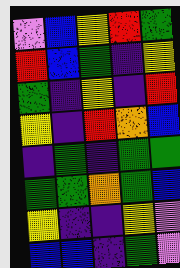[["violet", "blue", "yellow", "red", "green"], ["red", "blue", "green", "indigo", "yellow"], ["green", "indigo", "yellow", "indigo", "red"], ["yellow", "indigo", "red", "orange", "blue"], ["indigo", "green", "indigo", "green", "green"], ["green", "green", "orange", "green", "blue"], ["yellow", "indigo", "indigo", "yellow", "violet"], ["blue", "blue", "indigo", "green", "violet"]]